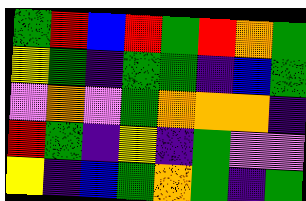[["green", "red", "blue", "red", "green", "red", "orange", "green"], ["yellow", "green", "indigo", "green", "green", "indigo", "blue", "green"], ["violet", "orange", "violet", "green", "orange", "orange", "orange", "indigo"], ["red", "green", "indigo", "yellow", "indigo", "green", "violet", "violet"], ["yellow", "indigo", "blue", "green", "orange", "green", "indigo", "green"]]